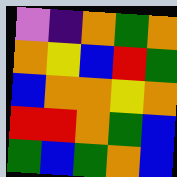[["violet", "indigo", "orange", "green", "orange"], ["orange", "yellow", "blue", "red", "green"], ["blue", "orange", "orange", "yellow", "orange"], ["red", "red", "orange", "green", "blue"], ["green", "blue", "green", "orange", "blue"]]